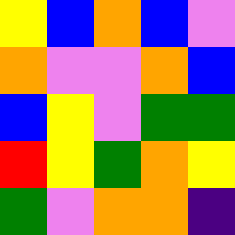[["yellow", "blue", "orange", "blue", "violet"], ["orange", "violet", "violet", "orange", "blue"], ["blue", "yellow", "violet", "green", "green"], ["red", "yellow", "green", "orange", "yellow"], ["green", "violet", "orange", "orange", "indigo"]]